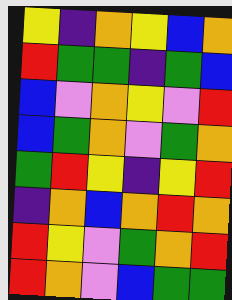[["yellow", "indigo", "orange", "yellow", "blue", "orange"], ["red", "green", "green", "indigo", "green", "blue"], ["blue", "violet", "orange", "yellow", "violet", "red"], ["blue", "green", "orange", "violet", "green", "orange"], ["green", "red", "yellow", "indigo", "yellow", "red"], ["indigo", "orange", "blue", "orange", "red", "orange"], ["red", "yellow", "violet", "green", "orange", "red"], ["red", "orange", "violet", "blue", "green", "green"]]